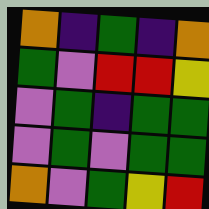[["orange", "indigo", "green", "indigo", "orange"], ["green", "violet", "red", "red", "yellow"], ["violet", "green", "indigo", "green", "green"], ["violet", "green", "violet", "green", "green"], ["orange", "violet", "green", "yellow", "red"]]